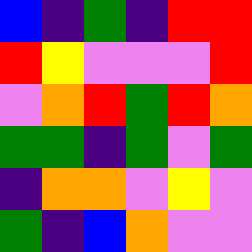[["blue", "indigo", "green", "indigo", "red", "red"], ["red", "yellow", "violet", "violet", "violet", "red"], ["violet", "orange", "red", "green", "red", "orange"], ["green", "green", "indigo", "green", "violet", "green"], ["indigo", "orange", "orange", "violet", "yellow", "violet"], ["green", "indigo", "blue", "orange", "violet", "violet"]]